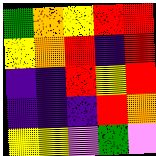[["green", "orange", "yellow", "red", "red"], ["yellow", "orange", "red", "indigo", "red"], ["indigo", "indigo", "red", "yellow", "red"], ["indigo", "indigo", "indigo", "red", "orange"], ["yellow", "yellow", "violet", "green", "violet"]]